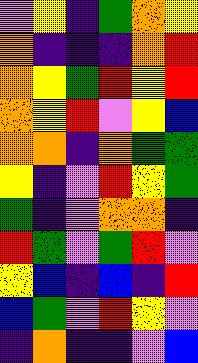[["violet", "yellow", "indigo", "green", "orange", "yellow"], ["orange", "indigo", "indigo", "indigo", "orange", "red"], ["orange", "yellow", "green", "red", "yellow", "red"], ["orange", "yellow", "red", "violet", "yellow", "blue"], ["orange", "orange", "indigo", "orange", "green", "green"], ["yellow", "indigo", "violet", "red", "yellow", "green"], ["green", "indigo", "violet", "orange", "orange", "indigo"], ["red", "green", "violet", "green", "red", "violet"], ["yellow", "blue", "indigo", "blue", "indigo", "red"], ["blue", "green", "violet", "red", "yellow", "violet"], ["indigo", "orange", "indigo", "indigo", "violet", "blue"]]